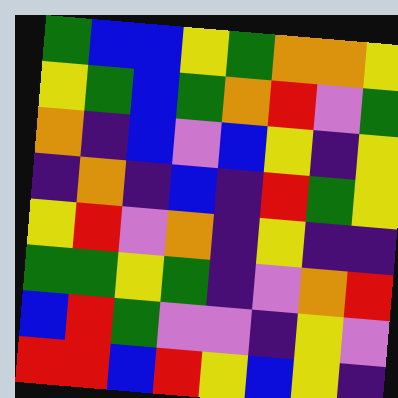[["green", "blue", "blue", "yellow", "green", "orange", "orange", "yellow"], ["yellow", "green", "blue", "green", "orange", "red", "violet", "green"], ["orange", "indigo", "blue", "violet", "blue", "yellow", "indigo", "yellow"], ["indigo", "orange", "indigo", "blue", "indigo", "red", "green", "yellow"], ["yellow", "red", "violet", "orange", "indigo", "yellow", "indigo", "indigo"], ["green", "green", "yellow", "green", "indigo", "violet", "orange", "red"], ["blue", "red", "green", "violet", "violet", "indigo", "yellow", "violet"], ["red", "red", "blue", "red", "yellow", "blue", "yellow", "indigo"]]